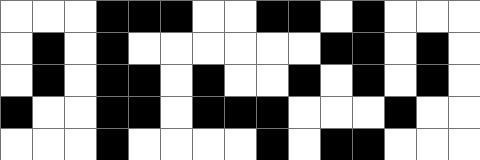[["white", "white", "white", "black", "black", "black", "white", "white", "black", "black", "white", "black", "white", "white", "white"], ["white", "black", "white", "black", "white", "white", "white", "white", "white", "white", "black", "black", "white", "black", "white"], ["white", "black", "white", "black", "black", "white", "black", "white", "white", "black", "white", "black", "white", "black", "white"], ["black", "white", "white", "black", "black", "white", "black", "black", "black", "white", "white", "white", "black", "white", "white"], ["white", "white", "white", "black", "white", "white", "white", "white", "black", "white", "black", "black", "white", "white", "white"]]